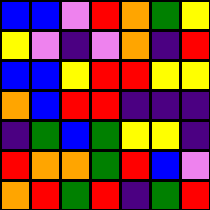[["blue", "blue", "violet", "red", "orange", "green", "yellow"], ["yellow", "violet", "indigo", "violet", "orange", "indigo", "red"], ["blue", "blue", "yellow", "red", "red", "yellow", "yellow"], ["orange", "blue", "red", "red", "indigo", "indigo", "indigo"], ["indigo", "green", "blue", "green", "yellow", "yellow", "indigo"], ["red", "orange", "orange", "green", "red", "blue", "violet"], ["orange", "red", "green", "red", "indigo", "green", "red"]]